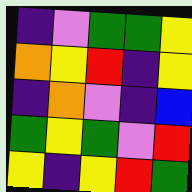[["indigo", "violet", "green", "green", "yellow"], ["orange", "yellow", "red", "indigo", "yellow"], ["indigo", "orange", "violet", "indigo", "blue"], ["green", "yellow", "green", "violet", "red"], ["yellow", "indigo", "yellow", "red", "green"]]